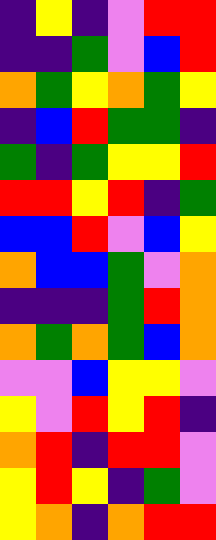[["indigo", "yellow", "indigo", "violet", "red", "red"], ["indigo", "indigo", "green", "violet", "blue", "red"], ["orange", "green", "yellow", "orange", "green", "yellow"], ["indigo", "blue", "red", "green", "green", "indigo"], ["green", "indigo", "green", "yellow", "yellow", "red"], ["red", "red", "yellow", "red", "indigo", "green"], ["blue", "blue", "red", "violet", "blue", "yellow"], ["orange", "blue", "blue", "green", "violet", "orange"], ["indigo", "indigo", "indigo", "green", "red", "orange"], ["orange", "green", "orange", "green", "blue", "orange"], ["violet", "violet", "blue", "yellow", "yellow", "violet"], ["yellow", "violet", "red", "yellow", "red", "indigo"], ["orange", "red", "indigo", "red", "red", "violet"], ["yellow", "red", "yellow", "indigo", "green", "violet"], ["yellow", "orange", "indigo", "orange", "red", "red"]]